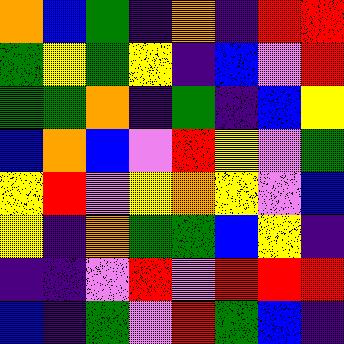[["orange", "blue", "green", "indigo", "orange", "indigo", "red", "red"], ["green", "yellow", "green", "yellow", "indigo", "blue", "violet", "red"], ["green", "green", "orange", "indigo", "green", "indigo", "blue", "yellow"], ["blue", "orange", "blue", "violet", "red", "yellow", "violet", "green"], ["yellow", "red", "violet", "yellow", "orange", "yellow", "violet", "blue"], ["yellow", "indigo", "orange", "green", "green", "blue", "yellow", "indigo"], ["indigo", "indigo", "violet", "red", "violet", "red", "red", "red"], ["blue", "indigo", "green", "violet", "red", "green", "blue", "indigo"]]